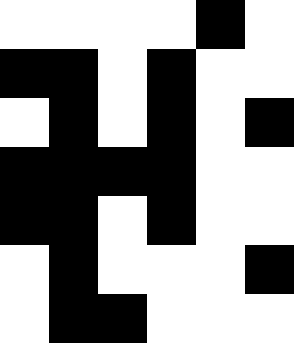[["white", "white", "white", "white", "black", "white"], ["black", "black", "white", "black", "white", "white"], ["white", "black", "white", "black", "white", "black"], ["black", "black", "black", "black", "white", "white"], ["black", "black", "white", "black", "white", "white"], ["white", "black", "white", "white", "white", "black"], ["white", "black", "black", "white", "white", "white"]]